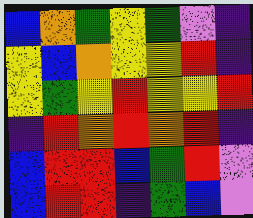[["blue", "orange", "green", "yellow", "green", "violet", "indigo"], ["yellow", "blue", "orange", "yellow", "yellow", "red", "indigo"], ["yellow", "green", "yellow", "red", "yellow", "yellow", "red"], ["indigo", "red", "orange", "red", "orange", "red", "indigo"], ["blue", "red", "red", "blue", "green", "red", "violet"], ["blue", "red", "red", "indigo", "green", "blue", "violet"]]